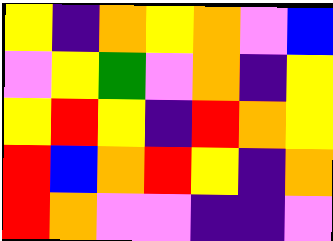[["yellow", "indigo", "orange", "yellow", "orange", "violet", "blue"], ["violet", "yellow", "green", "violet", "orange", "indigo", "yellow"], ["yellow", "red", "yellow", "indigo", "red", "orange", "yellow"], ["red", "blue", "orange", "red", "yellow", "indigo", "orange"], ["red", "orange", "violet", "violet", "indigo", "indigo", "violet"]]